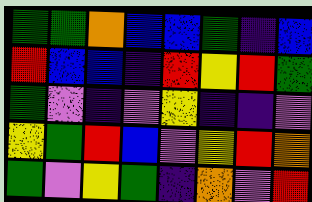[["green", "green", "orange", "blue", "blue", "green", "indigo", "blue"], ["red", "blue", "blue", "indigo", "red", "yellow", "red", "green"], ["green", "violet", "indigo", "violet", "yellow", "indigo", "indigo", "violet"], ["yellow", "green", "red", "blue", "violet", "yellow", "red", "orange"], ["green", "violet", "yellow", "green", "indigo", "orange", "violet", "red"]]